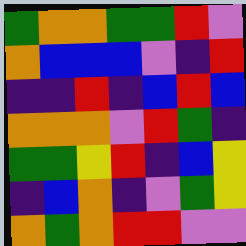[["green", "orange", "orange", "green", "green", "red", "violet"], ["orange", "blue", "blue", "blue", "violet", "indigo", "red"], ["indigo", "indigo", "red", "indigo", "blue", "red", "blue"], ["orange", "orange", "orange", "violet", "red", "green", "indigo"], ["green", "green", "yellow", "red", "indigo", "blue", "yellow"], ["indigo", "blue", "orange", "indigo", "violet", "green", "yellow"], ["orange", "green", "orange", "red", "red", "violet", "violet"]]